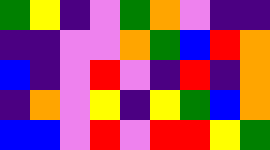[["green", "yellow", "indigo", "violet", "green", "orange", "violet", "indigo", "indigo"], ["indigo", "indigo", "violet", "violet", "orange", "green", "blue", "red", "orange"], ["blue", "indigo", "violet", "red", "violet", "indigo", "red", "indigo", "orange"], ["indigo", "orange", "violet", "yellow", "indigo", "yellow", "green", "blue", "orange"], ["blue", "blue", "violet", "red", "violet", "red", "red", "yellow", "green"]]